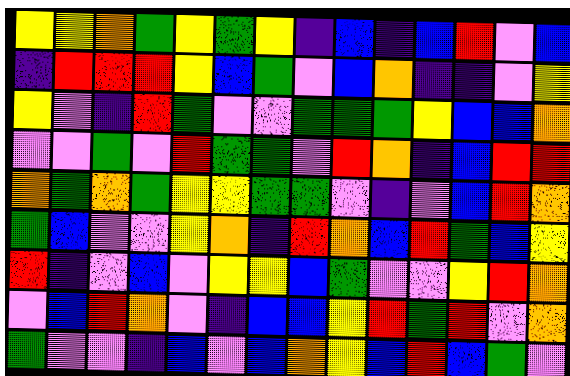[["yellow", "yellow", "orange", "green", "yellow", "green", "yellow", "indigo", "blue", "indigo", "blue", "red", "violet", "blue"], ["indigo", "red", "red", "red", "yellow", "blue", "green", "violet", "blue", "orange", "indigo", "indigo", "violet", "yellow"], ["yellow", "violet", "indigo", "red", "green", "violet", "violet", "green", "green", "green", "yellow", "blue", "blue", "orange"], ["violet", "violet", "green", "violet", "red", "green", "green", "violet", "red", "orange", "indigo", "blue", "red", "red"], ["orange", "green", "orange", "green", "yellow", "yellow", "green", "green", "violet", "indigo", "violet", "blue", "red", "orange"], ["green", "blue", "violet", "violet", "yellow", "orange", "indigo", "red", "orange", "blue", "red", "green", "blue", "yellow"], ["red", "indigo", "violet", "blue", "violet", "yellow", "yellow", "blue", "green", "violet", "violet", "yellow", "red", "orange"], ["violet", "blue", "red", "orange", "violet", "indigo", "blue", "blue", "yellow", "red", "green", "red", "violet", "orange"], ["green", "violet", "violet", "indigo", "blue", "violet", "blue", "orange", "yellow", "blue", "red", "blue", "green", "violet"]]